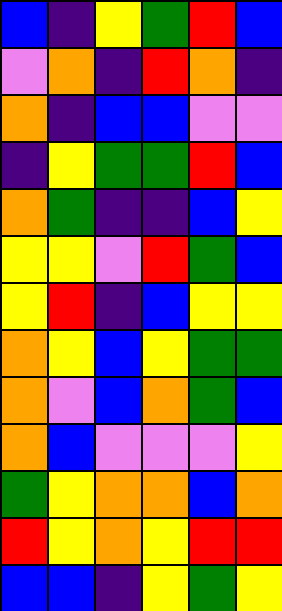[["blue", "indigo", "yellow", "green", "red", "blue"], ["violet", "orange", "indigo", "red", "orange", "indigo"], ["orange", "indigo", "blue", "blue", "violet", "violet"], ["indigo", "yellow", "green", "green", "red", "blue"], ["orange", "green", "indigo", "indigo", "blue", "yellow"], ["yellow", "yellow", "violet", "red", "green", "blue"], ["yellow", "red", "indigo", "blue", "yellow", "yellow"], ["orange", "yellow", "blue", "yellow", "green", "green"], ["orange", "violet", "blue", "orange", "green", "blue"], ["orange", "blue", "violet", "violet", "violet", "yellow"], ["green", "yellow", "orange", "orange", "blue", "orange"], ["red", "yellow", "orange", "yellow", "red", "red"], ["blue", "blue", "indigo", "yellow", "green", "yellow"]]